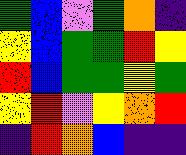[["green", "blue", "violet", "green", "orange", "indigo"], ["yellow", "blue", "green", "green", "red", "yellow"], ["red", "blue", "green", "green", "yellow", "green"], ["yellow", "red", "violet", "yellow", "orange", "red"], ["indigo", "red", "orange", "blue", "indigo", "indigo"]]